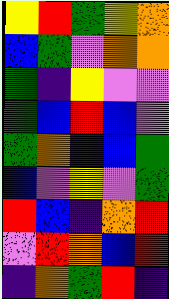[["yellow", "red", "green", "yellow", "orange"], ["blue", "green", "violet", "orange", "orange"], ["green", "indigo", "yellow", "violet", "violet"], ["green", "blue", "red", "blue", "violet"], ["green", "orange", "indigo", "blue", "green"], ["blue", "violet", "yellow", "violet", "green"], ["red", "blue", "indigo", "orange", "red"], ["violet", "red", "orange", "blue", "red"], ["indigo", "orange", "green", "red", "indigo"]]